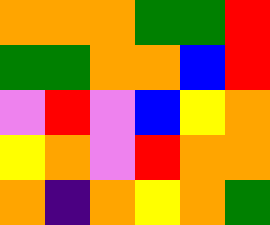[["orange", "orange", "orange", "green", "green", "red"], ["green", "green", "orange", "orange", "blue", "red"], ["violet", "red", "violet", "blue", "yellow", "orange"], ["yellow", "orange", "violet", "red", "orange", "orange"], ["orange", "indigo", "orange", "yellow", "orange", "green"]]